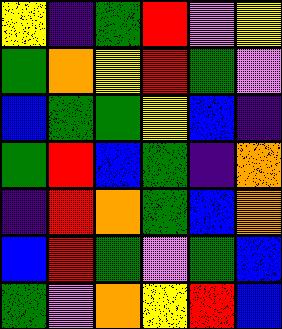[["yellow", "indigo", "green", "red", "violet", "yellow"], ["green", "orange", "yellow", "red", "green", "violet"], ["blue", "green", "green", "yellow", "blue", "indigo"], ["green", "red", "blue", "green", "indigo", "orange"], ["indigo", "red", "orange", "green", "blue", "orange"], ["blue", "red", "green", "violet", "green", "blue"], ["green", "violet", "orange", "yellow", "red", "blue"]]